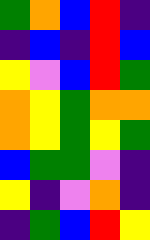[["green", "orange", "blue", "red", "indigo"], ["indigo", "blue", "indigo", "red", "blue"], ["yellow", "violet", "blue", "red", "green"], ["orange", "yellow", "green", "orange", "orange"], ["orange", "yellow", "green", "yellow", "green"], ["blue", "green", "green", "violet", "indigo"], ["yellow", "indigo", "violet", "orange", "indigo"], ["indigo", "green", "blue", "red", "yellow"]]